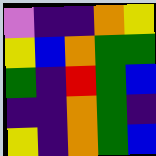[["violet", "indigo", "indigo", "orange", "yellow"], ["yellow", "blue", "orange", "green", "green"], ["green", "indigo", "red", "green", "blue"], ["indigo", "indigo", "orange", "green", "indigo"], ["yellow", "indigo", "orange", "green", "blue"]]